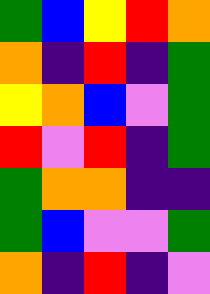[["green", "blue", "yellow", "red", "orange"], ["orange", "indigo", "red", "indigo", "green"], ["yellow", "orange", "blue", "violet", "green"], ["red", "violet", "red", "indigo", "green"], ["green", "orange", "orange", "indigo", "indigo"], ["green", "blue", "violet", "violet", "green"], ["orange", "indigo", "red", "indigo", "violet"]]